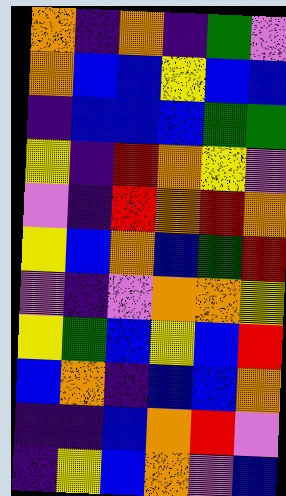[["orange", "indigo", "orange", "indigo", "green", "violet"], ["orange", "blue", "blue", "yellow", "blue", "blue"], ["indigo", "blue", "blue", "blue", "green", "green"], ["yellow", "indigo", "red", "orange", "yellow", "violet"], ["violet", "indigo", "red", "orange", "red", "orange"], ["yellow", "blue", "orange", "blue", "green", "red"], ["violet", "indigo", "violet", "orange", "orange", "yellow"], ["yellow", "green", "blue", "yellow", "blue", "red"], ["blue", "orange", "indigo", "blue", "blue", "orange"], ["indigo", "indigo", "blue", "orange", "red", "violet"], ["indigo", "yellow", "blue", "orange", "violet", "blue"]]